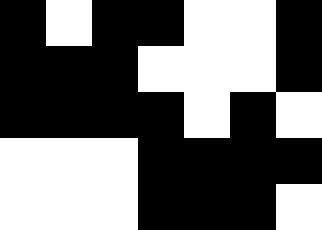[["black", "white", "black", "black", "white", "white", "black"], ["black", "black", "black", "white", "white", "white", "black"], ["black", "black", "black", "black", "white", "black", "white"], ["white", "white", "white", "black", "black", "black", "black"], ["white", "white", "white", "black", "black", "black", "white"]]